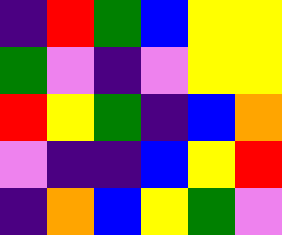[["indigo", "red", "green", "blue", "yellow", "yellow"], ["green", "violet", "indigo", "violet", "yellow", "yellow"], ["red", "yellow", "green", "indigo", "blue", "orange"], ["violet", "indigo", "indigo", "blue", "yellow", "red"], ["indigo", "orange", "blue", "yellow", "green", "violet"]]